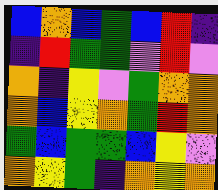[["blue", "orange", "blue", "green", "blue", "red", "indigo"], ["indigo", "red", "green", "green", "violet", "red", "violet"], ["orange", "indigo", "yellow", "violet", "green", "orange", "orange"], ["orange", "blue", "yellow", "orange", "green", "red", "orange"], ["green", "blue", "green", "green", "blue", "yellow", "violet"], ["orange", "yellow", "green", "indigo", "orange", "yellow", "orange"]]